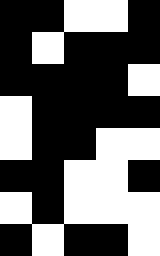[["black", "black", "white", "white", "black"], ["black", "white", "black", "black", "black"], ["black", "black", "black", "black", "white"], ["white", "black", "black", "black", "black"], ["white", "black", "black", "white", "white"], ["black", "black", "white", "white", "black"], ["white", "black", "white", "white", "white"], ["black", "white", "black", "black", "white"]]